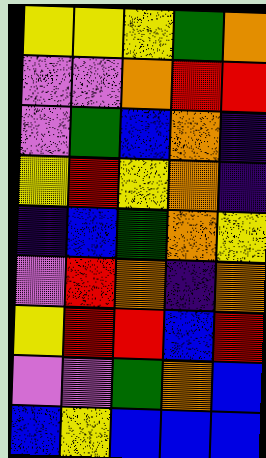[["yellow", "yellow", "yellow", "green", "orange"], ["violet", "violet", "orange", "red", "red"], ["violet", "green", "blue", "orange", "indigo"], ["yellow", "red", "yellow", "orange", "indigo"], ["indigo", "blue", "green", "orange", "yellow"], ["violet", "red", "orange", "indigo", "orange"], ["yellow", "red", "red", "blue", "red"], ["violet", "violet", "green", "orange", "blue"], ["blue", "yellow", "blue", "blue", "blue"]]